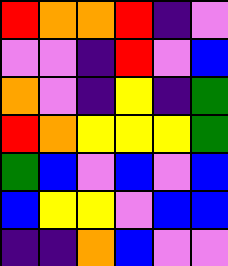[["red", "orange", "orange", "red", "indigo", "violet"], ["violet", "violet", "indigo", "red", "violet", "blue"], ["orange", "violet", "indigo", "yellow", "indigo", "green"], ["red", "orange", "yellow", "yellow", "yellow", "green"], ["green", "blue", "violet", "blue", "violet", "blue"], ["blue", "yellow", "yellow", "violet", "blue", "blue"], ["indigo", "indigo", "orange", "blue", "violet", "violet"]]